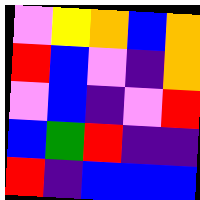[["violet", "yellow", "orange", "blue", "orange"], ["red", "blue", "violet", "indigo", "orange"], ["violet", "blue", "indigo", "violet", "red"], ["blue", "green", "red", "indigo", "indigo"], ["red", "indigo", "blue", "blue", "blue"]]